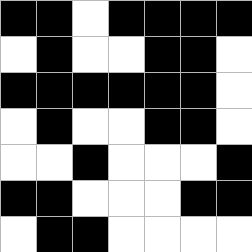[["black", "black", "white", "black", "black", "black", "black"], ["white", "black", "white", "white", "black", "black", "white"], ["black", "black", "black", "black", "black", "black", "white"], ["white", "black", "white", "white", "black", "black", "white"], ["white", "white", "black", "white", "white", "white", "black"], ["black", "black", "white", "white", "white", "black", "black"], ["white", "black", "black", "white", "white", "white", "white"]]